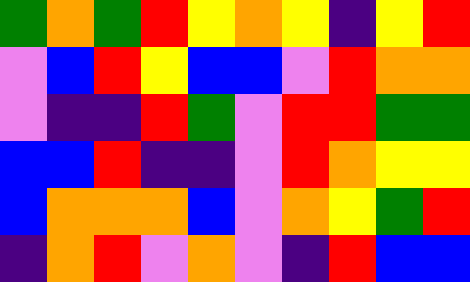[["green", "orange", "green", "red", "yellow", "orange", "yellow", "indigo", "yellow", "red"], ["violet", "blue", "red", "yellow", "blue", "blue", "violet", "red", "orange", "orange"], ["violet", "indigo", "indigo", "red", "green", "violet", "red", "red", "green", "green"], ["blue", "blue", "red", "indigo", "indigo", "violet", "red", "orange", "yellow", "yellow"], ["blue", "orange", "orange", "orange", "blue", "violet", "orange", "yellow", "green", "red"], ["indigo", "orange", "red", "violet", "orange", "violet", "indigo", "red", "blue", "blue"]]